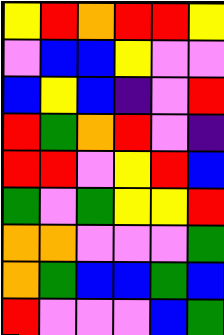[["yellow", "red", "orange", "red", "red", "yellow"], ["violet", "blue", "blue", "yellow", "violet", "violet"], ["blue", "yellow", "blue", "indigo", "violet", "red"], ["red", "green", "orange", "red", "violet", "indigo"], ["red", "red", "violet", "yellow", "red", "blue"], ["green", "violet", "green", "yellow", "yellow", "red"], ["orange", "orange", "violet", "violet", "violet", "green"], ["orange", "green", "blue", "blue", "green", "blue"], ["red", "violet", "violet", "violet", "blue", "green"]]